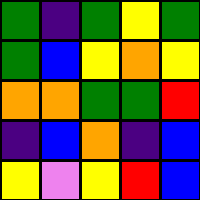[["green", "indigo", "green", "yellow", "green"], ["green", "blue", "yellow", "orange", "yellow"], ["orange", "orange", "green", "green", "red"], ["indigo", "blue", "orange", "indigo", "blue"], ["yellow", "violet", "yellow", "red", "blue"]]